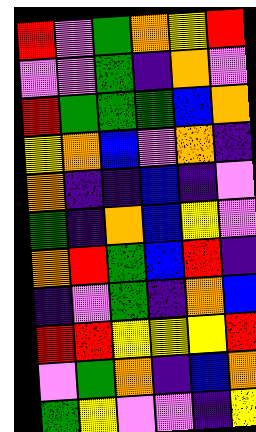[["red", "violet", "green", "orange", "yellow", "red"], ["violet", "violet", "green", "indigo", "orange", "violet"], ["red", "green", "green", "green", "blue", "orange"], ["yellow", "orange", "blue", "violet", "orange", "indigo"], ["orange", "indigo", "indigo", "blue", "indigo", "violet"], ["green", "indigo", "orange", "blue", "yellow", "violet"], ["orange", "red", "green", "blue", "red", "indigo"], ["indigo", "violet", "green", "indigo", "orange", "blue"], ["red", "red", "yellow", "yellow", "yellow", "red"], ["violet", "green", "orange", "indigo", "blue", "orange"], ["green", "yellow", "violet", "violet", "indigo", "yellow"]]